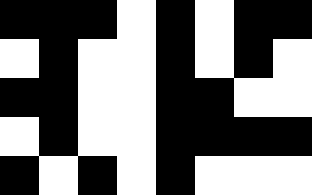[["black", "black", "black", "white", "black", "white", "black", "black"], ["white", "black", "white", "white", "black", "white", "black", "white"], ["black", "black", "white", "white", "black", "black", "white", "white"], ["white", "black", "white", "white", "black", "black", "black", "black"], ["black", "white", "black", "white", "black", "white", "white", "white"]]